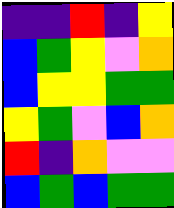[["indigo", "indigo", "red", "indigo", "yellow"], ["blue", "green", "yellow", "violet", "orange"], ["blue", "yellow", "yellow", "green", "green"], ["yellow", "green", "violet", "blue", "orange"], ["red", "indigo", "orange", "violet", "violet"], ["blue", "green", "blue", "green", "green"]]